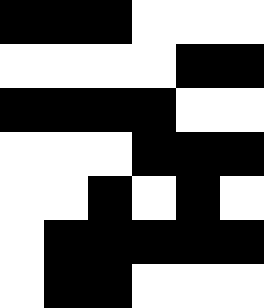[["black", "black", "black", "white", "white", "white"], ["white", "white", "white", "white", "black", "black"], ["black", "black", "black", "black", "white", "white"], ["white", "white", "white", "black", "black", "black"], ["white", "white", "black", "white", "black", "white"], ["white", "black", "black", "black", "black", "black"], ["white", "black", "black", "white", "white", "white"]]